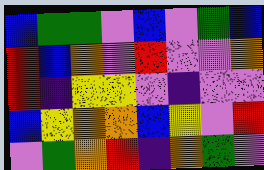[["blue", "green", "green", "violet", "blue", "violet", "green", "blue"], ["red", "blue", "orange", "violet", "red", "violet", "violet", "orange"], ["red", "indigo", "yellow", "yellow", "violet", "indigo", "violet", "violet"], ["blue", "yellow", "orange", "orange", "blue", "yellow", "violet", "red"], ["violet", "green", "orange", "red", "indigo", "orange", "green", "violet"]]